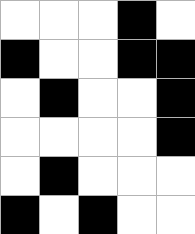[["white", "white", "white", "black", "white"], ["black", "white", "white", "black", "black"], ["white", "black", "white", "white", "black"], ["white", "white", "white", "white", "black"], ["white", "black", "white", "white", "white"], ["black", "white", "black", "white", "white"]]